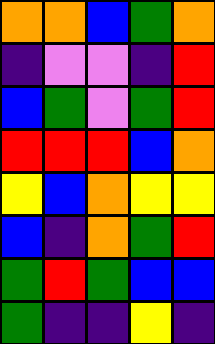[["orange", "orange", "blue", "green", "orange"], ["indigo", "violet", "violet", "indigo", "red"], ["blue", "green", "violet", "green", "red"], ["red", "red", "red", "blue", "orange"], ["yellow", "blue", "orange", "yellow", "yellow"], ["blue", "indigo", "orange", "green", "red"], ["green", "red", "green", "blue", "blue"], ["green", "indigo", "indigo", "yellow", "indigo"]]